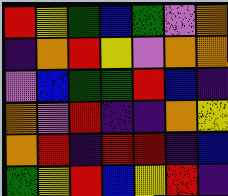[["red", "yellow", "green", "blue", "green", "violet", "orange"], ["indigo", "orange", "red", "yellow", "violet", "orange", "orange"], ["violet", "blue", "green", "green", "red", "blue", "indigo"], ["orange", "violet", "red", "indigo", "indigo", "orange", "yellow"], ["orange", "red", "indigo", "red", "red", "indigo", "blue"], ["green", "yellow", "red", "blue", "yellow", "red", "indigo"]]